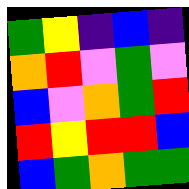[["green", "yellow", "indigo", "blue", "indigo"], ["orange", "red", "violet", "green", "violet"], ["blue", "violet", "orange", "green", "red"], ["red", "yellow", "red", "red", "blue"], ["blue", "green", "orange", "green", "green"]]